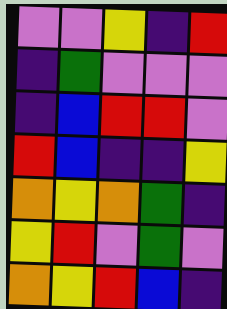[["violet", "violet", "yellow", "indigo", "red"], ["indigo", "green", "violet", "violet", "violet"], ["indigo", "blue", "red", "red", "violet"], ["red", "blue", "indigo", "indigo", "yellow"], ["orange", "yellow", "orange", "green", "indigo"], ["yellow", "red", "violet", "green", "violet"], ["orange", "yellow", "red", "blue", "indigo"]]